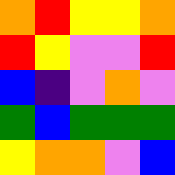[["orange", "red", "yellow", "yellow", "orange"], ["red", "yellow", "violet", "violet", "red"], ["blue", "indigo", "violet", "orange", "violet"], ["green", "blue", "green", "green", "green"], ["yellow", "orange", "orange", "violet", "blue"]]